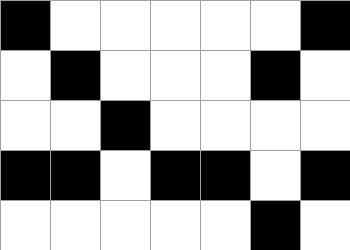[["black", "white", "white", "white", "white", "white", "black"], ["white", "black", "white", "white", "white", "black", "white"], ["white", "white", "black", "white", "white", "white", "white"], ["black", "black", "white", "black", "black", "white", "black"], ["white", "white", "white", "white", "white", "black", "white"]]